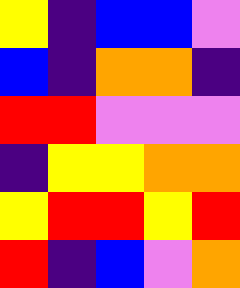[["yellow", "indigo", "blue", "blue", "violet"], ["blue", "indigo", "orange", "orange", "indigo"], ["red", "red", "violet", "violet", "violet"], ["indigo", "yellow", "yellow", "orange", "orange"], ["yellow", "red", "red", "yellow", "red"], ["red", "indigo", "blue", "violet", "orange"]]